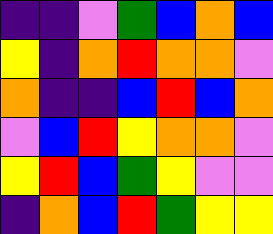[["indigo", "indigo", "violet", "green", "blue", "orange", "blue"], ["yellow", "indigo", "orange", "red", "orange", "orange", "violet"], ["orange", "indigo", "indigo", "blue", "red", "blue", "orange"], ["violet", "blue", "red", "yellow", "orange", "orange", "violet"], ["yellow", "red", "blue", "green", "yellow", "violet", "violet"], ["indigo", "orange", "blue", "red", "green", "yellow", "yellow"]]